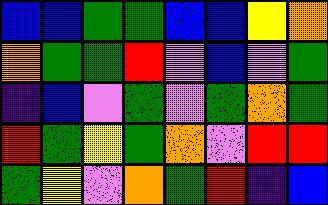[["blue", "blue", "green", "green", "blue", "blue", "yellow", "orange"], ["orange", "green", "green", "red", "violet", "blue", "violet", "green"], ["indigo", "blue", "violet", "green", "violet", "green", "orange", "green"], ["red", "green", "yellow", "green", "orange", "violet", "red", "red"], ["green", "yellow", "violet", "orange", "green", "red", "indigo", "blue"]]